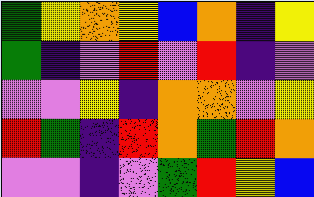[["green", "yellow", "orange", "yellow", "blue", "orange", "indigo", "yellow"], ["green", "indigo", "violet", "red", "violet", "red", "indigo", "violet"], ["violet", "violet", "yellow", "indigo", "orange", "orange", "violet", "yellow"], ["red", "green", "indigo", "red", "orange", "green", "red", "orange"], ["violet", "violet", "indigo", "violet", "green", "red", "yellow", "blue"]]